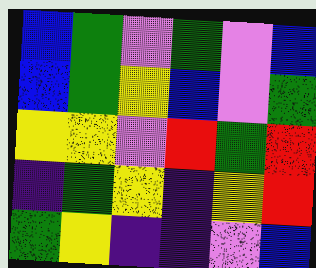[["blue", "green", "violet", "green", "violet", "blue"], ["blue", "green", "yellow", "blue", "violet", "green"], ["yellow", "yellow", "violet", "red", "green", "red"], ["indigo", "green", "yellow", "indigo", "yellow", "red"], ["green", "yellow", "indigo", "indigo", "violet", "blue"]]